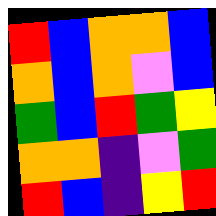[["red", "blue", "orange", "orange", "blue"], ["orange", "blue", "orange", "violet", "blue"], ["green", "blue", "red", "green", "yellow"], ["orange", "orange", "indigo", "violet", "green"], ["red", "blue", "indigo", "yellow", "red"]]